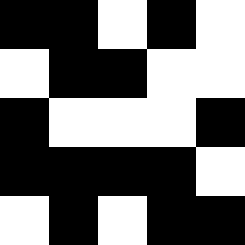[["black", "black", "white", "black", "white"], ["white", "black", "black", "white", "white"], ["black", "white", "white", "white", "black"], ["black", "black", "black", "black", "white"], ["white", "black", "white", "black", "black"]]